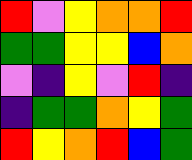[["red", "violet", "yellow", "orange", "orange", "red"], ["green", "green", "yellow", "yellow", "blue", "orange"], ["violet", "indigo", "yellow", "violet", "red", "indigo"], ["indigo", "green", "green", "orange", "yellow", "green"], ["red", "yellow", "orange", "red", "blue", "green"]]